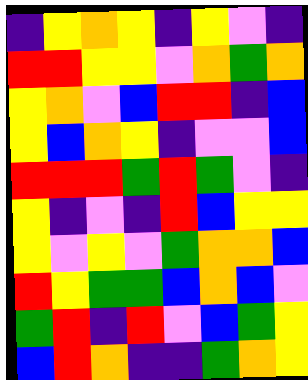[["indigo", "yellow", "orange", "yellow", "indigo", "yellow", "violet", "indigo"], ["red", "red", "yellow", "yellow", "violet", "orange", "green", "orange"], ["yellow", "orange", "violet", "blue", "red", "red", "indigo", "blue"], ["yellow", "blue", "orange", "yellow", "indigo", "violet", "violet", "blue"], ["red", "red", "red", "green", "red", "green", "violet", "indigo"], ["yellow", "indigo", "violet", "indigo", "red", "blue", "yellow", "yellow"], ["yellow", "violet", "yellow", "violet", "green", "orange", "orange", "blue"], ["red", "yellow", "green", "green", "blue", "orange", "blue", "violet"], ["green", "red", "indigo", "red", "violet", "blue", "green", "yellow"], ["blue", "red", "orange", "indigo", "indigo", "green", "orange", "yellow"]]